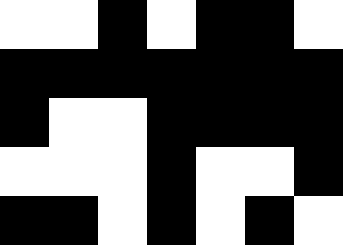[["white", "white", "black", "white", "black", "black", "white"], ["black", "black", "black", "black", "black", "black", "black"], ["black", "white", "white", "black", "black", "black", "black"], ["white", "white", "white", "black", "white", "white", "black"], ["black", "black", "white", "black", "white", "black", "white"]]